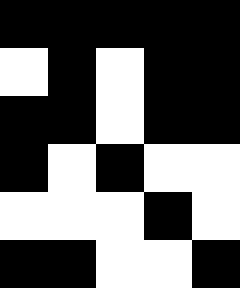[["black", "black", "black", "black", "black"], ["white", "black", "white", "black", "black"], ["black", "black", "white", "black", "black"], ["black", "white", "black", "white", "white"], ["white", "white", "white", "black", "white"], ["black", "black", "white", "white", "black"]]